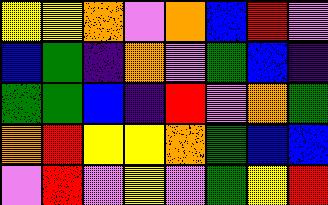[["yellow", "yellow", "orange", "violet", "orange", "blue", "red", "violet"], ["blue", "green", "indigo", "orange", "violet", "green", "blue", "indigo"], ["green", "green", "blue", "indigo", "red", "violet", "orange", "green"], ["orange", "red", "yellow", "yellow", "orange", "green", "blue", "blue"], ["violet", "red", "violet", "yellow", "violet", "green", "yellow", "red"]]